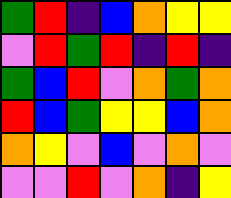[["green", "red", "indigo", "blue", "orange", "yellow", "yellow"], ["violet", "red", "green", "red", "indigo", "red", "indigo"], ["green", "blue", "red", "violet", "orange", "green", "orange"], ["red", "blue", "green", "yellow", "yellow", "blue", "orange"], ["orange", "yellow", "violet", "blue", "violet", "orange", "violet"], ["violet", "violet", "red", "violet", "orange", "indigo", "yellow"]]